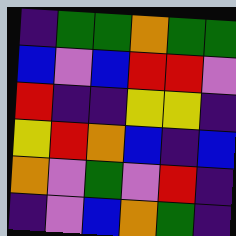[["indigo", "green", "green", "orange", "green", "green"], ["blue", "violet", "blue", "red", "red", "violet"], ["red", "indigo", "indigo", "yellow", "yellow", "indigo"], ["yellow", "red", "orange", "blue", "indigo", "blue"], ["orange", "violet", "green", "violet", "red", "indigo"], ["indigo", "violet", "blue", "orange", "green", "indigo"]]